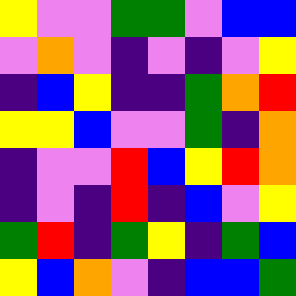[["yellow", "violet", "violet", "green", "green", "violet", "blue", "blue"], ["violet", "orange", "violet", "indigo", "violet", "indigo", "violet", "yellow"], ["indigo", "blue", "yellow", "indigo", "indigo", "green", "orange", "red"], ["yellow", "yellow", "blue", "violet", "violet", "green", "indigo", "orange"], ["indigo", "violet", "violet", "red", "blue", "yellow", "red", "orange"], ["indigo", "violet", "indigo", "red", "indigo", "blue", "violet", "yellow"], ["green", "red", "indigo", "green", "yellow", "indigo", "green", "blue"], ["yellow", "blue", "orange", "violet", "indigo", "blue", "blue", "green"]]